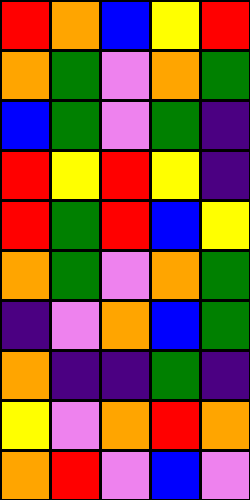[["red", "orange", "blue", "yellow", "red"], ["orange", "green", "violet", "orange", "green"], ["blue", "green", "violet", "green", "indigo"], ["red", "yellow", "red", "yellow", "indigo"], ["red", "green", "red", "blue", "yellow"], ["orange", "green", "violet", "orange", "green"], ["indigo", "violet", "orange", "blue", "green"], ["orange", "indigo", "indigo", "green", "indigo"], ["yellow", "violet", "orange", "red", "orange"], ["orange", "red", "violet", "blue", "violet"]]